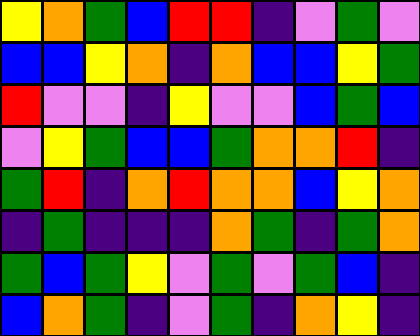[["yellow", "orange", "green", "blue", "red", "red", "indigo", "violet", "green", "violet"], ["blue", "blue", "yellow", "orange", "indigo", "orange", "blue", "blue", "yellow", "green"], ["red", "violet", "violet", "indigo", "yellow", "violet", "violet", "blue", "green", "blue"], ["violet", "yellow", "green", "blue", "blue", "green", "orange", "orange", "red", "indigo"], ["green", "red", "indigo", "orange", "red", "orange", "orange", "blue", "yellow", "orange"], ["indigo", "green", "indigo", "indigo", "indigo", "orange", "green", "indigo", "green", "orange"], ["green", "blue", "green", "yellow", "violet", "green", "violet", "green", "blue", "indigo"], ["blue", "orange", "green", "indigo", "violet", "green", "indigo", "orange", "yellow", "indigo"]]